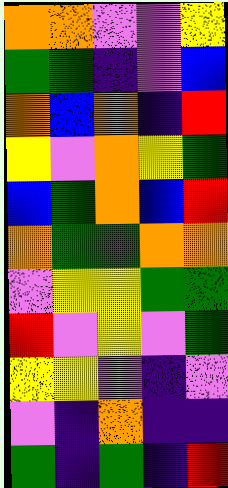[["orange", "orange", "violet", "violet", "yellow"], ["green", "green", "indigo", "violet", "blue"], ["orange", "blue", "orange", "indigo", "red"], ["yellow", "violet", "orange", "yellow", "green"], ["blue", "green", "orange", "blue", "red"], ["orange", "green", "green", "orange", "orange"], ["violet", "yellow", "yellow", "green", "green"], ["red", "violet", "yellow", "violet", "green"], ["yellow", "yellow", "violet", "indigo", "violet"], ["violet", "indigo", "orange", "indigo", "indigo"], ["green", "indigo", "green", "indigo", "red"]]